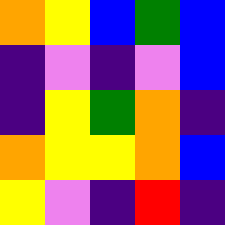[["orange", "yellow", "blue", "green", "blue"], ["indigo", "violet", "indigo", "violet", "blue"], ["indigo", "yellow", "green", "orange", "indigo"], ["orange", "yellow", "yellow", "orange", "blue"], ["yellow", "violet", "indigo", "red", "indigo"]]